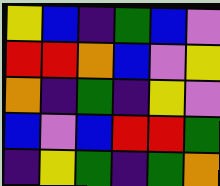[["yellow", "blue", "indigo", "green", "blue", "violet"], ["red", "red", "orange", "blue", "violet", "yellow"], ["orange", "indigo", "green", "indigo", "yellow", "violet"], ["blue", "violet", "blue", "red", "red", "green"], ["indigo", "yellow", "green", "indigo", "green", "orange"]]